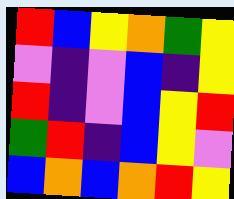[["red", "blue", "yellow", "orange", "green", "yellow"], ["violet", "indigo", "violet", "blue", "indigo", "yellow"], ["red", "indigo", "violet", "blue", "yellow", "red"], ["green", "red", "indigo", "blue", "yellow", "violet"], ["blue", "orange", "blue", "orange", "red", "yellow"]]